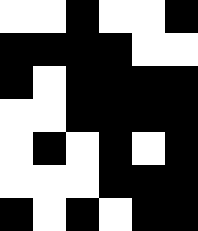[["white", "white", "black", "white", "white", "black"], ["black", "black", "black", "black", "white", "white"], ["black", "white", "black", "black", "black", "black"], ["white", "white", "black", "black", "black", "black"], ["white", "black", "white", "black", "white", "black"], ["white", "white", "white", "black", "black", "black"], ["black", "white", "black", "white", "black", "black"]]